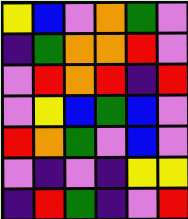[["yellow", "blue", "violet", "orange", "green", "violet"], ["indigo", "green", "orange", "orange", "red", "violet"], ["violet", "red", "orange", "red", "indigo", "red"], ["violet", "yellow", "blue", "green", "blue", "violet"], ["red", "orange", "green", "violet", "blue", "violet"], ["violet", "indigo", "violet", "indigo", "yellow", "yellow"], ["indigo", "red", "green", "indigo", "violet", "red"]]